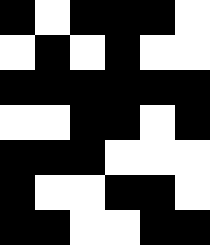[["black", "white", "black", "black", "black", "white"], ["white", "black", "white", "black", "white", "white"], ["black", "black", "black", "black", "black", "black"], ["white", "white", "black", "black", "white", "black"], ["black", "black", "black", "white", "white", "white"], ["black", "white", "white", "black", "black", "white"], ["black", "black", "white", "white", "black", "black"]]